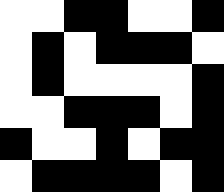[["white", "white", "black", "black", "white", "white", "black"], ["white", "black", "white", "black", "black", "black", "white"], ["white", "black", "white", "white", "white", "white", "black"], ["white", "white", "black", "black", "black", "white", "black"], ["black", "white", "white", "black", "white", "black", "black"], ["white", "black", "black", "black", "black", "white", "black"]]